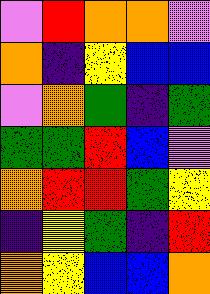[["violet", "red", "orange", "orange", "violet"], ["orange", "indigo", "yellow", "blue", "blue"], ["violet", "orange", "green", "indigo", "green"], ["green", "green", "red", "blue", "violet"], ["orange", "red", "red", "green", "yellow"], ["indigo", "yellow", "green", "indigo", "red"], ["orange", "yellow", "blue", "blue", "orange"]]